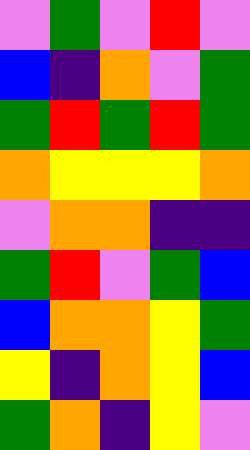[["violet", "green", "violet", "red", "violet"], ["blue", "indigo", "orange", "violet", "green"], ["green", "red", "green", "red", "green"], ["orange", "yellow", "yellow", "yellow", "orange"], ["violet", "orange", "orange", "indigo", "indigo"], ["green", "red", "violet", "green", "blue"], ["blue", "orange", "orange", "yellow", "green"], ["yellow", "indigo", "orange", "yellow", "blue"], ["green", "orange", "indigo", "yellow", "violet"]]